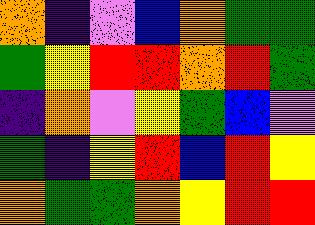[["orange", "indigo", "violet", "blue", "orange", "green", "green"], ["green", "yellow", "red", "red", "orange", "red", "green"], ["indigo", "orange", "violet", "yellow", "green", "blue", "violet"], ["green", "indigo", "yellow", "red", "blue", "red", "yellow"], ["orange", "green", "green", "orange", "yellow", "red", "red"]]